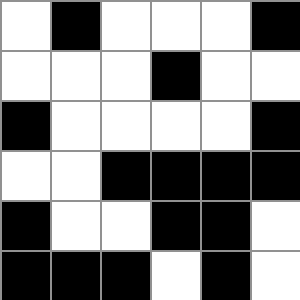[["white", "black", "white", "white", "white", "black"], ["white", "white", "white", "black", "white", "white"], ["black", "white", "white", "white", "white", "black"], ["white", "white", "black", "black", "black", "black"], ["black", "white", "white", "black", "black", "white"], ["black", "black", "black", "white", "black", "white"]]